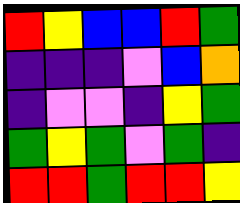[["red", "yellow", "blue", "blue", "red", "green"], ["indigo", "indigo", "indigo", "violet", "blue", "orange"], ["indigo", "violet", "violet", "indigo", "yellow", "green"], ["green", "yellow", "green", "violet", "green", "indigo"], ["red", "red", "green", "red", "red", "yellow"]]